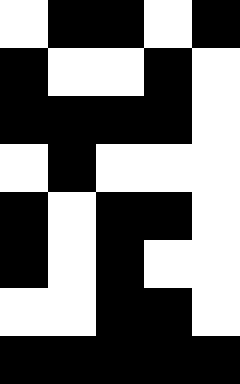[["white", "black", "black", "white", "black"], ["black", "white", "white", "black", "white"], ["black", "black", "black", "black", "white"], ["white", "black", "white", "white", "white"], ["black", "white", "black", "black", "white"], ["black", "white", "black", "white", "white"], ["white", "white", "black", "black", "white"], ["black", "black", "black", "black", "black"]]